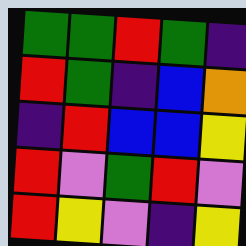[["green", "green", "red", "green", "indigo"], ["red", "green", "indigo", "blue", "orange"], ["indigo", "red", "blue", "blue", "yellow"], ["red", "violet", "green", "red", "violet"], ["red", "yellow", "violet", "indigo", "yellow"]]